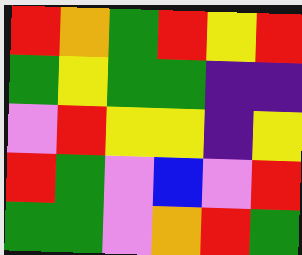[["red", "orange", "green", "red", "yellow", "red"], ["green", "yellow", "green", "green", "indigo", "indigo"], ["violet", "red", "yellow", "yellow", "indigo", "yellow"], ["red", "green", "violet", "blue", "violet", "red"], ["green", "green", "violet", "orange", "red", "green"]]